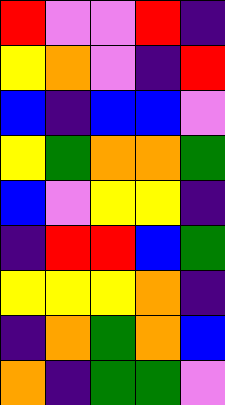[["red", "violet", "violet", "red", "indigo"], ["yellow", "orange", "violet", "indigo", "red"], ["blue", "indigo", "blue", "blue", "violet"], ["yellow", "green", "orange", "orange", "green"], ["blue", "violet", "yellow", "yellow", "indigo"], ["indigo", "red", "red", "blue", "green"], ["yellow", "yellow", "yellow", "orange", "indigo"], ["indigo", "orange", "green", "orange", "blue"], ["orange", "indigo", "green", "green", "violet"]]